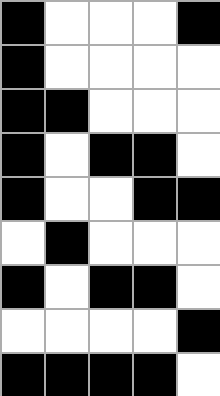[["black", "white", "white", "white", "black"], ["black", "white", "white", "white", "white"], ["black", "black", "white", "white", "white"], ["black", "white", "black", "black", "white"], ["black", "white", "white", "black", "black"], ["white", "black", "white", "white", "white"], ["black", "white", "black", "black", "white"], ["white", "white", "white", "white", "black"], ["black", "black", "black", "black", "white"]]